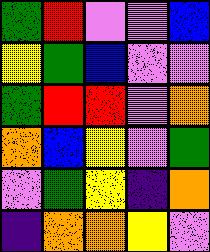[["green", "red", "violet", "violet", "blue"], ["yellow", "green", "blue", "violet", "violet"], ["green", "red", "red", "violet", "orange"], ["orange", "blue", "yellow", "violet", "green"], ["violet", "green", "yellow", "indigo", "orange"], ["indigo", "orange", "orange", "yellow", "violet"]]